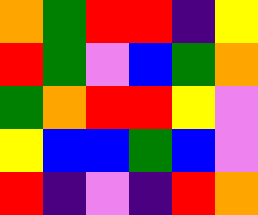[["orange", "green", "red", "red", "indigo", "yellow"], ["red", "green", "violet", "blue", "green", "orange"], ["green", "orange", "red", "red", "yellow", "violet"], ["yellow", "blue", "blue", "green", "blue", "violet"], ["red", "indigo", "violet", "indigo", "red", "orange"]]